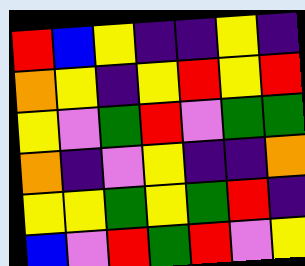[["red", "blue", "yellow", "indigo", "indigo", "yellow", "indigo"], ["orange", "yellow", "indigo", "yellow", "red", "yellow", "red"], ["yellow", "violet", "green", "red", "violet", "green", "green"], ["orange", "indigo", "violet", "yellow", "indigo", "indigo", "orange"], ["yellow", "yellow", "green", "yellow", "green", "red", "indigo"], ["blue", "violet", "red", "green", "red", "violet", "yellow"]]